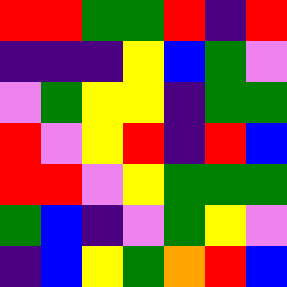[["red", "red", "green", "green", "red", "indigo", "red"], ["indigo", "indigo", "indigo", "yellow", "blue", "green", "violet"], ["violet", "green", "yellow", "yellow", "indigo", "green", "green"], ["red", "violet", "yellow", "red", "indigo", "red", "blue"], ["red", "red", "violet", "yellow", "green", "green", "green"], ["green", "blue", "indigo", "violet", "green", "yellow", "violet"], ["indigo", "blue", "yellow", "green", "orange", "red", "blue"]]